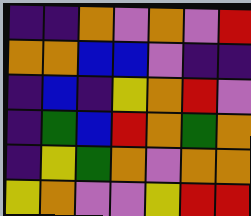[["indigo", "indigo", "orange", "violet", "orange", "violet", "red"], ["orange", "orange", "blue", "blue", "violet", "indigo", "indigo"], ["indigo", "blue", "indigo", "yellow", "orange", "red", "violet"], ["indigo", "green", "blue", "red", "orange", "green", "orange"], ["indigo", "yellow", "green", "orange", "violet", "orange", "orange"], ["yellow", "orange", "violet", "violet", "yellow", "red", "red"]]